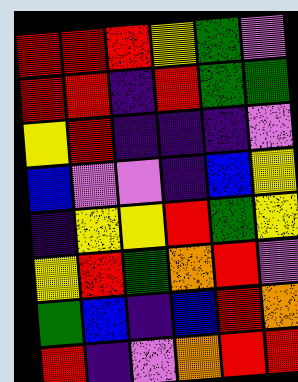[["red", "red", "red", "yellow", "green", "violet"], ["red", "red", "indigo", "red", "green", "green"], ["yellow", "red", "indigo", "indigo", "indigo", "violet"], ["blue", "violet", "violet", "indigo", "blue", "yellow"], ["indigo", "yellow", "yellow", "red", "green", "yellow"], ["yellow", "red", "green", "orange", "red", "violet"], ["green", "blue", "indigo", "blue", "red", "orange"], ["red", "indigo", "violet", "orange", "red", "red"]]